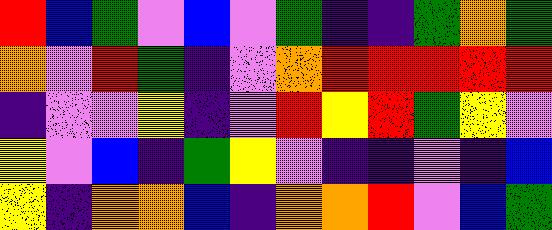[["red", "blue", "green", "violet", "blue", "violet", "green", "indigo", "indigo", "green", "orange", "green"], ["orange", "violet", "red", "green", "indigo", "violet", "orange", "red", "red", "red", "red", "red"], ["indigo", "violet", "violet", "yellow", "indigo", "violet", "red", "yellow", "red", "green", "yellow", "violet"], ["yellow", "violet", "blue", "indigo", "green", "yellow", "violet", "indigo", "indigo", "violet", "indigo", "blue"], ["yellow", "indigo", "orange", "orange", "blue", "indigo", "orange", "orange", "red", "violet", "blue", "green"]]